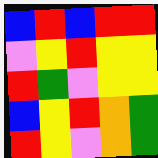[["blue", "red", "blue", "red", "red"], ["violet", "yellow", "red", "yellow", "yellow"], ["red", "green", "violet", "yellow", "yellow"], ["blue", "yellow", "red", "orange", "green"], ["red", "yellow", "violet", "orange", "green"]]